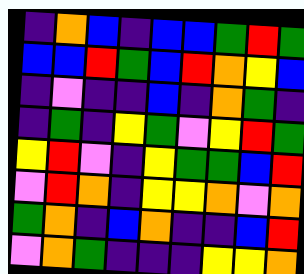[["indigo", "orange", "blue", "indigo", "blue", "blue", "green", "red", "green"], ["blue", "blue", "red", "green", "blue", "red", "orange", "yellow", "blue"], ["indigo", "violet", "indigo", "indigo", "blue", "indigo", "orange", "green", "indigo"], ["indigo", "green", "indigo", "yellow", "green", "violet", "yellow", "red", "green"], ["yellow", "red", "violet", "indigo", "yellow", "green", "green", "blue", "red"], ["violet", "red", "orange", "indigo", "yellow", "yellow", "orange", "violet", "orange"], ["green", "orange", "indigo", "blue", "orange", "indigo", "indigo", "blue", "red"], ["violet", "orange", "green", "indigo", "indigo", "indigo", "yellow", "yellow", "orange"]]